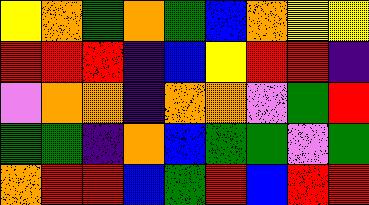[["yellow", "orange", "green", "orange", "green", "blue", "orange", "yellow", "yellow"], ["red", "red", "red", "indigo", "blue", "yellow", "red", "red", "indigo"], ["violet", "orange", "orange", "indigo", "orange", "orange", "violet", "green", "red"], ["green", "green", "indigo", "orange", "blue", "green", "green", "violet", "green"], ["orange", "red", "red", "blue", "green", "red", "blue", "red", "red"]]